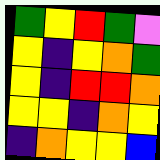[["green", "yellow", "red", "green", "violet"], ["yellow", "indigo", "yellow", "orange", "green"], ["yellow", "indigo", "red", "red", "orange"], ["yellow", "yellow", "indigo", "orange", "yellow"], ["indigo", "orange", "yellow", "yellow", "blue"]]